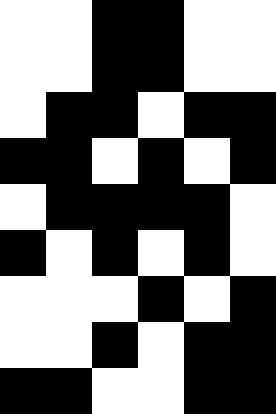[["white", "white", "black", "black", "white", "white"], ["white", "white", "black", "black", "white", "white"], ["white", "black", "black", "white", "black", "black"], ["black", "black", "white", "black", "white", "black"], ["white", "black", "black", "black", "black", "white"], ["black", "white", "black", "white", "black", "white"], ["white", "white", "white", "black", "white", "black"], ["white", "white", "black", "white", "black", "black"], ["black", "black", "white", "white", "black", "black"]]